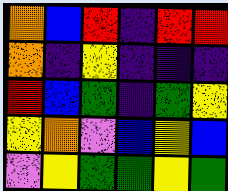[["orange", "blue", "red", "indigo", "red", "red"], ["orange", "indigo", "yellow", "indigo", "indigo", "indigo"], ["red", "blue", "green", "indigo", "green", "yellow"], ["yellow", "orange", "violet", "blue", "yellow", "blue"], ["violet", "yellow", "green", "green", "yellow", "green"]]